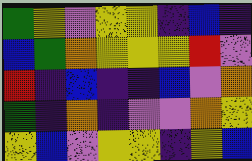[["green", "yellow", "violet", "yellow", "yellow", "indigo", "blue", "indigo"], ["blue", "green", "orange", "yellow", "yellow", "yellow", "red", "violet"], ["red", "indigo", "blue", "indigo", "indigo", "blue", "violet", "orange"], ["green", "indigo", "orange", "indigo", "violet", "violet", "orange", "yellow"], ["yellow", "blue", "violet", "yellow", "yellow", "indigo", "yellow", "blue"]]